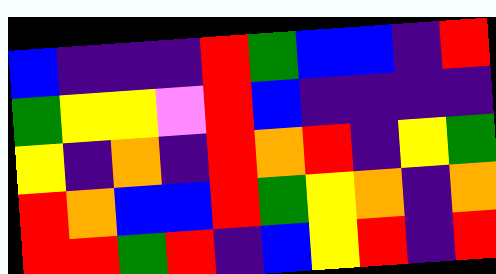[["blue", "indigo", "indigo", "indigo", "red", "green", "blue", "blue", "indigo", "red"], ["green", "yellow", "yellow", "violet", "red", "blue", "indigo", "indigo", "indigo", "indigo"], ["yellow", "indigo", "orange", "indigo", "red", "orange", "red", "indigo", "yellow", "green"], ["red", "orange", "blue", "blue", "red", "green", "yellow", "orange", "indigo", "orange"], ["red", "red", "green", "red", "indigo", "blue", "yellow", "red", "indigo", "red"]]